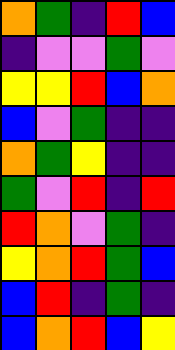[["orange", "green", "indigo", "red", "blue"], ["indigo", "violet", "violet", "green", "violet"], ["yellow", "yellow", "red", "blue", "orange"], ["blue", "violet", "green", "indigo", "indigo"], ["orange", "green", "yellow", "indigo", "indigo"], ["green", "violet", "red", "indigo", "red"], ["red", "orange", "violet", "green", "indigo"], ["yellow", "orange", "red", "green", "blue"], ["blue", "red", "indigo", "green", "indigo"], ["blue", "orange", "red", "blue", "yellow"]]